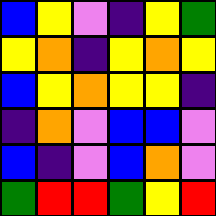[["blue", "yellow", "violet", "indigo", "yellow", "green"], ["yellow", "orange", "indigo", "yellow", "orange", "yellow"], ["blue", "yellow", "orange", "yellow", "yellow", "indigo"], ["indigo", "orange", "violet", "blue", "blue", "violet"], ["blue", "indigo", "violet", "blue", "orange", "violet"], ["green", "red", "red", "green", "yellow", "red"]]